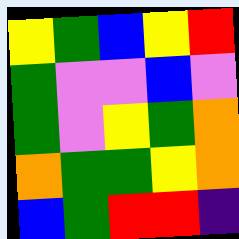[["yellow", "green", "blue", "yellow", "red"], ["green", "violet", "violet", "blue", "violet"], ["green", "violet", "yellow", "green", "orange"], ["orange", "green", "green", "yellow", "orange"], ["blue", "green", "red", "red", "indigo"]]